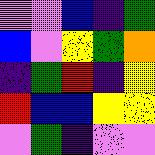[["violet", "violet", "blue", "indigo", "green"], ["blue", "violet", "yellow", "green", "orange"], ["indigo", "green", "red", "indigo", "yellow"], ["red", "blue", "blue", "yellow", "yellow"], ["violet", "green", "indigo", "violet", "violet"]]